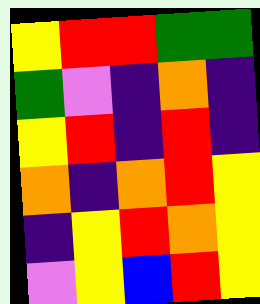[["yellow", "red", "red", "green", "green"], ["green", "violet", "indigo", "orange", "indigo"], ["yellow", "red", "indigo", "red", "indigo"], ["orange", "indigo", "orange", "red", "yellow"], ["indigo", "yellow", "red", "orange", "yellow"], ["violet", "yellow", "blue", "red", "yellow"]]